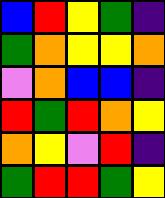[["blue", "red", "yellow", "green", "indigo"], ["green", "orange", "yellow", "yellow", "orange"], ["violet", "orange", "blue", "blue", "indigo"], ["red", "green", "red", "orange", "yellow"], ["orange", "yellow", "violet", "red", "indigo"], ["green", "red", "red", "green", "yellow"]]